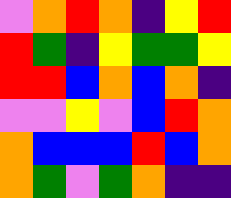[["violet", "orange", "red", "orange", "indigo", "yellow", "red"], ["red", "green", "indigo", "yellow", "green", "green", "yellow"], ["red", "red", "blue", "orange", "blue", "orange", "indigo"], ["violet", "violet", "yellow", "violet", "blue", "red", "orange"], ["orange", "blue", "blue", "blue", "red", "blue", "orange"], ["orange", "green", "violet", "green", "orange", "indigo", "indigo"]]